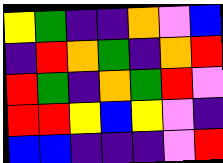[["yellow", "green", "indigo", "indigo", "orange", "violet", "blue"], ["indigo", "red", "orange", "green", "indigo", "orange", "red"], ["red", "green", "indigo", "orange", "green", "red", "violet"], ["red", "red", "yellow", "blue", "yellow", "violet", "indigo"], ["blue", "blue", "indigo", "indigo", "indigo", "violet", "red"]]